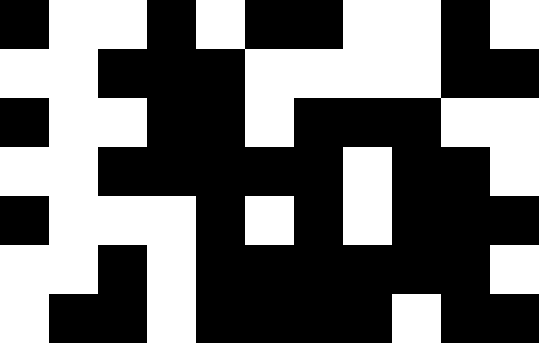[["black", "white", "white", "black", "white", "black", "black", "white", "white", "black", "white"], ["white", "white", "black", "black", "black", "white", "white", "white", "white", "black", "black"], ["black", "white", "white", "black", "black", "white", "black", "black", "black", "white", "white"], ["white", "white", "black", "black", "black", "black", "black", "white", "black", "black", "white"], ["black", "white", "white", "white", "black", "white", "black", "white", "black", "black", "black"], ["white", "white", "black", "white", "black", "black", "black", "black", "black", "black", "white"], ["white", "black", "black", "white", "black", "black", "black", "black", "white", "black", "black"]]